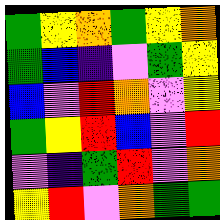[["green", "yellow", "orange", "green", "yellow", "orange"], ["green", "blue", "indigo", "violet", "green", "yellow"], ["blue", "violet", "red", "orange", "violet", "yellow"], ["green", "yellow", "red", "blue", "violet", "red"], ["violet", "indigo", "green", "red", "violet", "orange"], ["yellow", "red", "violet", "orange", "green", "green"]]